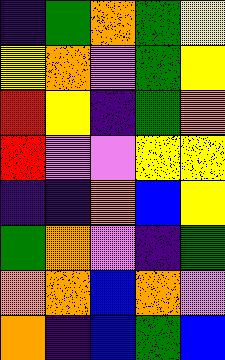[["indigo", "green", "orange", "green", "yellow"], ["yellow", "orange", "violet", "green", "yellow"], ["red", "yellow", "indigo", "green", "orange"], ["red", "violet", "violet", "yellow", "yellow"], ["indigo", "indigo", "orange", "blue", "yellow"], ["green", "orange", "violet", "indigo", "green"], ["orange", "orange", "blue", "orange", "violet"], ["orange", "indigo", "blue", "green", "blue"]]